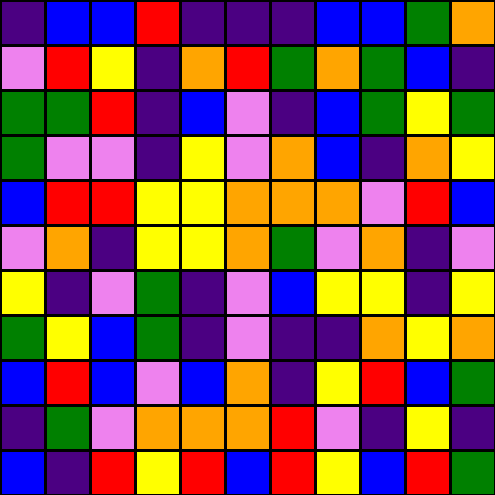[["indigo", "blue", "blue", "red", "indigo", "indigo", "indigo", "blue", "blue", "green", "orange"], ["violet", "red", "yellow", "indigo", "orange", "red", "green", "orange", "green", "blue", "indigo"], ["green", "green", "red", "indigo", "blue", "violet", "indigo", "blue", "green", "yellow", "green"], ["green", "violet", "violet", "indigo", "yellow", "violet", "orange", "blue", "indigo", "orange", "yellow"], ["blue", "red", "red", "yellow", "yellow", "orange", "orange", "orange", "violet", "red", "blue"], ["violet", "orange", "indigo", "yellow", "yellow", "orange", "green", "violet", "orange", "indigo", "violet"], ["yellow", "indigo", "violet", "green", "indigo", "violet", "blue", "yellow", "yellow", "indigo", "yellow"], ["green", "yellow", "blue", "green", "indigo", "violet", "indigo", "indigo", "orange", "yellow", "orange"], ["blue", "red", "blue", "violet", "blue", "orange", "indigo", "yellow", "red", "blue", "green"], ["indigo", "green", "violet", "orange", "orange", "orange", "red", "violet", "indigo", "yellow", "indigo"], ["blue", "indigo", "red", "yellow", "red", "blue", "red", "yellow", "blue", "red", "green"]]